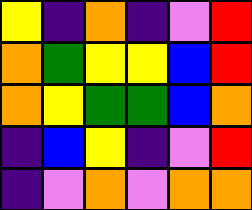[["yellow", "indigo", "orange", "indigo", "violet", "red"], ["orange", "green", "yellow", "yellow", "blue", "red"], ["orange", "yellow", "green", "green", "blue", "orange"], ["indigo", "blue", "yellow", "indigo", "violet", "red"], ["indigo", "violet", "orange", "violet", "orange", "orange"]]